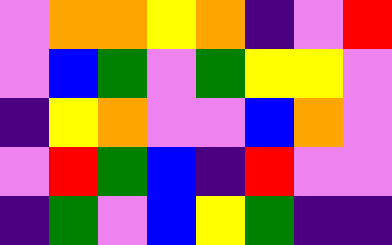[["violet", "orange", "orange", "yellow", "orange", "indigo", "violet", "red"], ["violet", "blue", "green", "violet", "green", "yellow", "yellow", "violet"], ["indigo", "yellow", "orange", "violet", "violet", "blue", "orange", "violet"], ["violet", "red", "green", "blue", "indigo", "red", "violet", "violet"], ["indigo", "green", "violet", "blue", "yellow", "green", "indigo", "indigo"]]